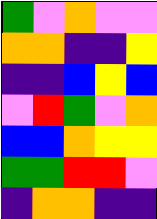[["green", "violet", "orange", "violet", "violet"], ["orange", "orange", "indigo", "indigo", "yellow"], ["indigo", "indigo", "blue", "yellow", "blue"], ["violet", "red", "green", "violet", "orange"], ["blue", "blue", "orange", "yellow", "yellow"], ["green", "green", "red", "red", "violet"], ["indigo", "orange", "orange", "indigo", "indigo"]]